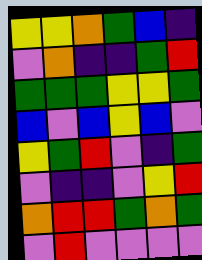[["yellow", "yellow", "orange", "green", "blue", "indigo"], ["violet", "orange", "indigo", "indigo", "green", "red"], ["green", "green", "green", "yellow", "yellow", "green"], ["blue", "violet", "blue", "yellow", "blue", "violet"], ["yellow", "green", "red", "violet", "indigo", "green"], ["violet", "indigo", "indigo", "violet", "yellow", "red"], ["orange", "red", "red", "green", "orange", "green"], ["violet", "red", "violet", "violet", "violet", "violet"]]